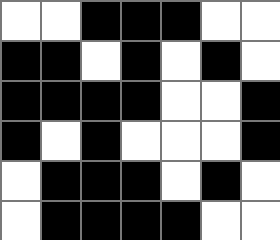[["white", "white", "black", "black", "black", "white", "white"], ["black", "black", "white", "black", "white", "black", "white"], ["black", "black", "black", "black", "white", "white", "black"], ["black", "white", "black", "white", "white", "white", "black"], ["white", "black", "black", "black", "white", "black", "white"], ["white", "black", "black", "black", "black", "white", "white"]]